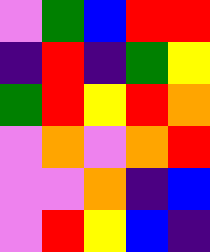[["violet", "green", "blue", "red", "red"], ["indigo", "red", "indigo", "green", "yellow"], ["green", "red", "yellow", "red", "orange"], ["violet", "orange", "violet", "orange", "red"], ["violet", "violet", "orange", "indigo", "blue"], ["violet", "red", "yellow", "blue", "indigo"]]